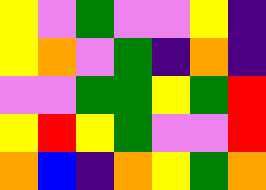[["yellow", "violet", "green", "violet", "violet", "yellow", "indigo"], ["yellow", "orange", "violet", "green", "indigo", "orange", "indigo"], ["violet", "violet", "green", "green", "yellow", "green", "red"], ["yellow", "red", "yellow", "green", "violet", "violet", "red"], ["orange", "blue", "indigo", "orange", "yellow", "green", "orange"]]